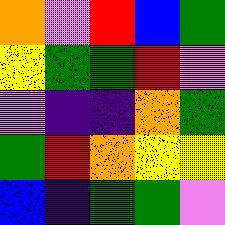[["orange", "violet", "red", "blue", "green"], ["yellow", "green", "green", "red", "violet"], ["violet", "indigo", "indigo", "orange", "green"], ["green", "red", "orange", "yellow", "yellow"], ["blue", "indigo", "green", "green", "violet"]]